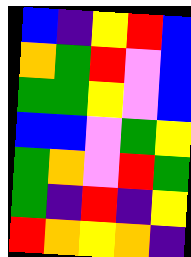[["blue", "indigo", "yellow", "red", "blue"], ["orange", "green", "red", "violet", "blue"], ["green", "green", "yellow", "violet", "blue"], ["blue", "blue", "violet", "green", "yellow"], ["green", "orange", "violet", "red", "green"], ["green", "indigo", "red", "indigo", "yellow"], ["red", "orange", "yellow", "orange", "indigo"]]